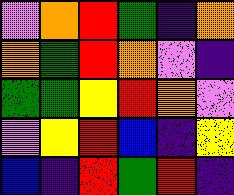[["violet", "orange", "red", "green", "indigo", "orange"], ["orange", "green", "red", "orange", "violet", "indigo"], ["green", "green", "yellow", "red", "orange", "violet"], ["violet", "yellow", "red", "blue", "indigo", "yellow"], ["blue", "indigo", "red", "green", "red", "indigo"]]